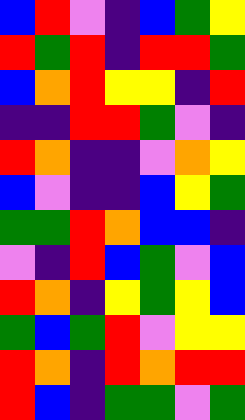[["blue", "red", "violet", "indigo", "blue", "green", "yellow"], ["red", "green", "red", "indigo", "red", "red", "green"], ["blue", "orange", "red", "yellow", "yellow", "indigo", "red"], ["indigo", "indigo", "red", "red", "green", "violet", "indigo"], ["red", "orange", "indigo", "indigo", "violet", "orange", "yellow"], ["blue", "violet", "indigo", "indigo", "blue", "yellow", "green"], ["green", "green", "red", "orange", "blue", "blue", "indigo"], ["violet", "indigo", "red", "blue", "green", "violet", "blue"], ["red", "orange", "indigo", "yellow", "green", "yellow", "blue"], ["green", "blue", "green", "red", "violet", "yellow", "yellow"], ["red", "orange", "indigo", "red", "orange", "red", "red"], ["red", "blue", "indigo", "green", "green", "violet", "green"]]